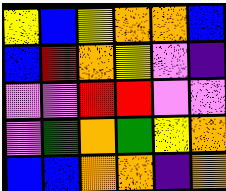[["yellow", "blue", "yellow", "orange", "orange", "blue"], ["blue", "red", "orange", "yellow", "violet", "indigo"], ["violet", "violet", "red", "red", "violet", "violet"], ["violet", "green", "orange", "green", "yellow", "orange"], ["blue", "blue", "orange", "orange", "indigo", "orange"]]